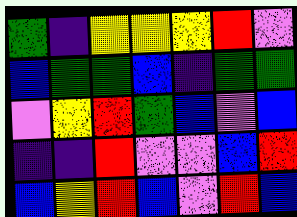[["green", "indigo", "yellow", "yellow", "yellow", "red", "violet"], ["blue", "green", "green", "blue", "indigo", "green", "green"], ["violet", "yellow", "red", "green", "blue", "violet", "blue"], ["indigo", "indigo", "red", "violet", "violet", "blue", "red"], ["blue", "yellow", "red", "blue", "violet", "red", "blue"]]